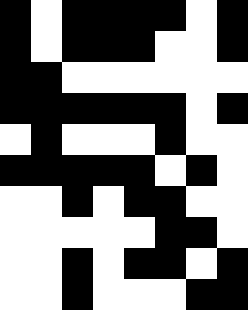[["black", "white", "black", "black", "black", "black", "white", "black"], ["black", "white", "black", "black", "black", "white", "white", "black"], ["black", "black", "white", "white", "white", "white", "white", "white"], ["black", "black", "black", "black", "black", "black", "white", "black"], ["white", "black", "white", "white", "white", "black", "white", "white"], ["black", "black", "black", "black", "black", "white", "black", "white"], ["white", "white", "black", "white", "black", "black", "white", "white"], ["white", "white", "white", "white", "white", "black", "black", "white"], ["white", "white", "black", "white", "black", "black", "white", "black"], ["white", "white", "black", "white", "white", "white", "black", "black"]]